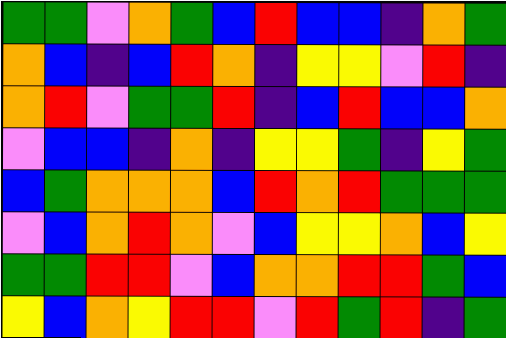[["green", "green", "violet", "orange", "green", "blue", "red", "blue", "blue", "indigo", "orange", "green"], ["orange", "blue", "indigo", "blue", "red", "orange", "indigo", "yellow", "yellow", "violet", "red", "indigo"], ["orange", "red", "violet", "green", "green", "red", "indigo", "blue", "red", "blue", "blue", "orange"], ["violet", "blue", "blue", "indigo", "orange", "indigo", "yellow", "yellow", "green", "indigo", "yellow", "green"], ["blue", "green", "orange", "orange", "orange", "blue", "red", "orange", "red", "green", "green", "green"], ["violet", "blue", "orange", "red", "orange", "violet", "blue", "yellow", "yellow", "orange", "blue", "yellow"], ["green", "green", "red", "red", "violet", "blue", "orange", "orange", "red", "red", "green", "blue"], ["yellow", "blue", "orange", "yellow", "red", "red", "violet", "red", "green", "red", "indigo", "green"]]